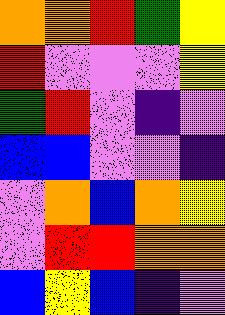[["orange", "orange", "red", "green", "yellow"], ["red", "violet", "violet", "violet", "yellow"], ["green", "red", "violet", "indigo", "violet"], ["blue", "blue", "violet", "violet", "indigo"], ["violet", "orange", "blue", "orange", "yellow"], ["violet", "red", "red", "orange", "orange"], ["blue", "yellow", "blue", "indigo", "violet"]]